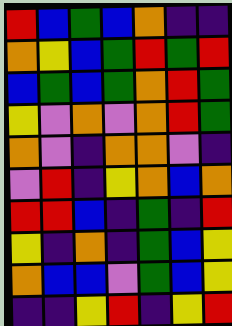[["red", "blue", "green", "blue", "orange", "indigo", "indigo"], ["orange", "yellow", "blue", "green", "red", "green", "red"], ["blue", "green", "blue", "green", "orange", "red", "green"], ["yellow", "violet", "orange", "violet", "orange", "red", "green"], ["orange", "violet", "indigo", "orange", "orange", "violet", "indigo"], ["violet", "red", "indigo", "yellow", "orange", "blue", "orange"], ["red", "red", "blue", "indigo", "green", "indigo", "red"], ["yellow", "indigo", "orange", "indigo", "green", "blue", "yellow"], ["orange", "blue", "blue", "violet", "green", "blue", "yellow"], ["indigo", "indigo", "yellow", "red", "indigo", "yellow", "red"]]